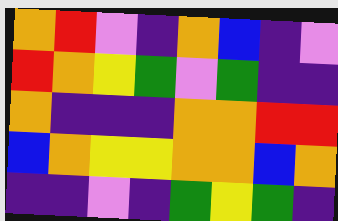[["orange", "red", "violet", "indigo", "orange", "blue", "indigo", "violet"], ["red", "orange", "yellow", "green", "violet", "green", "indigo", "indigo"], ["orange", "indigo", "indigo", "indigo", "orange", "orange", "red", "red"], ["blue", "orange", "yellow", "yellow", "orange", "orange", "blue", "orange"], ["indigo", "indigo", "violet", "indigo", "green", "yellow", "green", "indigo"]]